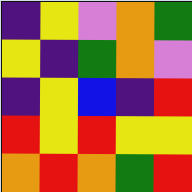[["indigo", "yellow", "violet", "orange", "green"], ["yellow", "indigo", "green", "orange", "violet"], ["indigo", "yellow", "blue", "indigo", "red"], ["red", "yellow", "red", "yellow", "yellow"], ["orange", "red", "orange", "green", "red"]]